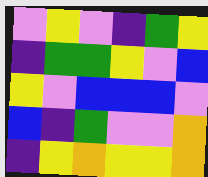[["violet", "yellow", "violet", "indigo", "green", "yellow"], ["indigo", "green", "green", "yellow", "violet", "blue"], ["yellow", "violet", "blue", "blue", "blue", "violet"], ["blue", "indigo", "green", "violet", "violet", "orange"], ["indigo", "yellow", "orange", "yellow", "yellow", "orange"]]